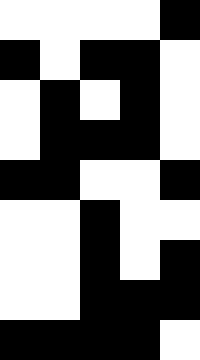[["white", "white", "white", "white", "black"], ["black", "white", "black", "black", "white"], ["white", "black", "white", "black", "white"], ["white", "black", "black", "black", "white"], ["black", "black", "white", "white", "black"], ["white", "white", "black", "white", "white"], ["white", "white", "black", "white", "black"], ["white", "white", "black", "black", "black"], ["black", "black", "black", "black", "white"]]